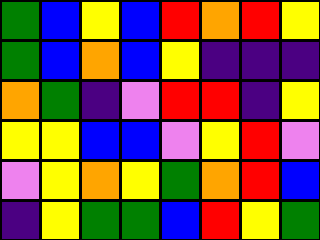[["green", "blue", "yellow", "blue", "red", "orange", "red", "yellow"], ["green", "blue", "orange", "blue", "yellow", "indigo", "indigo", "indigo"], ["orange", "green", "indigo", "violet", "red", "red", "indigo", "yellow"], ["yellow", "yellow", "blue", "blue", "violet", "yellow", "red", "violet"], ["violet", "yellow", "orange", "yellow", "green", "orange", "red", "blue"], ["indigo", "yellow", "green", "green", "blue", "red", "yellow", "green"]]